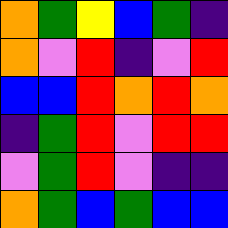[["orange", "green", "yellow", "blue", "green", "indigo"], ["orange", "violet", "red", "indigo", "violet", "red"], ["blue", "blue", "red", "orange", "red", "orange"], ["indigo", "green", "red", "violet", "red", "red"], ["violet", "green", "red", "violet", "indigo", "indigo"], ["orange", "green", "blue", "green", "blue", "blue"]]